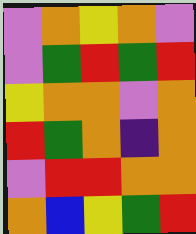[["violet", "orange", "yellow", "orange", "violet"], ["violet", "green", "red", "green", "red"], ["yellow", "orange", "orange", "violet", "orange"], ["red", "green", "orange", "indigo", "orange"], ["violet", "red", "red", "orange", "orange"], ["orange", "blue", "yellow", "green", "red"]]